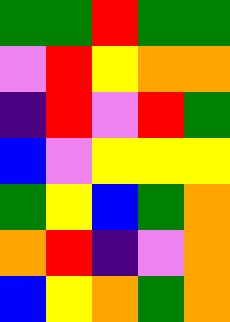[["green", "green", "red", "green", "green"], ["violet", "red", "yellow", "orange", "orange"], ["indigo", "red", "violet", "red", "green"], ["blue", "violet", "yellow", "yellow", "yellow"], ["green", "yellow", "blue", "green", "orange"], ["orange", "red", "indigo", "violet", "orange"], ["blue", "yellow", "orange", "green", "orange"]]